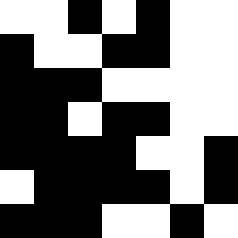[["white", "white", "black", "white", "black", "white", "white"], ["black", "white", "white", "black", "black", "white", "white"], ["black", "black", "black", "white", "white", "white", "white"], ["black", "black", "white", "black", "black", "white", "white"], ["black", "black", "black", "black", "white", "white", "black"], ["white", "black", "black", "black", "black", "white", "black"], ["black", "black", "black", "white", "white", "black", "white"]]